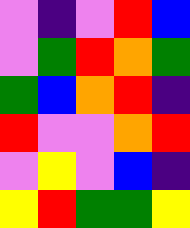[["violet", "indigo", "violet", "red", "blue"], ["violet", "green", "red", "orange", "green"], ["green", "blue", "orange", "red", "indigo"], ["red", "violet", "violet", "orange", "red"], ["violet", "yellow", "violet", "blue", "indigo"], ["yellow", "red", "green", "green", "yellow"]]